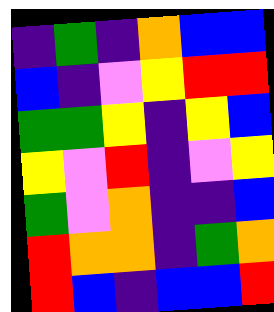[["indigo", "green", "indigo", "orange", "blue", "blue"], ["blue", "indigo", "violet", "yellow", "red", "red"], ["green", "green", "yellow", "indigo", "yellow", "blue"], ["yellow", "violet", "red", "indigo", "violet", "yellow"], ["green", "violet", "orange", "indigo", "indigo", "blue"], ["red", "orange", "orange", "indigo", "green", "orange"], ["red", "blue", "indigo", "blue", "blue", "red"]]